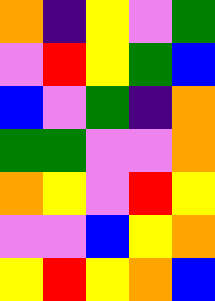[["orange", "indigo", "yellow", "violet", "green"], ["violet", "red", "yellow", "green", "blue"], ["blue", "violet", "green", "indigo", "orange"], ["green", "green", "violet", "violet", "orange"], ["orange", "yellow", "violet", "red", "yellow"], ["violet", "violet", "blue", "yellow", "orange"], ["yellow", "red", "yellow", "orange", "blue"]]